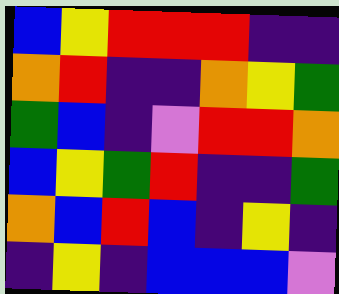[["blue", "yellow", "red", "red", "red", "indigo", "indigo"], ["orange", "red", "indigo", "indigo", "orange", "yellow", "green"], ["green", "blue", "indigo", "violet", "red", "red", "orange"], ["blue", "yellow", "green", "red", "indigo", "indigo", "green"], ["orange", "blue", "red", "blue", "indigo", "yellow", "indigo"], ["indigo", "yellow", "indigo", "blue", "blue", "blue", "violet"]]